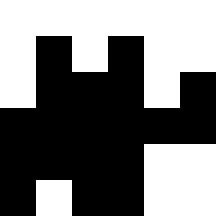[["white", "white", "white", "white", "white", "white"], ["white", "black", "white", "black", "white", "white"], ["white", "black", "black", "black", "white", "black"], ["black", "black", "black", "black", "black", "black"], ["black", "black", "black", "black", "white", "white"], ["black", "white", "black", "black", "white", "white"]]